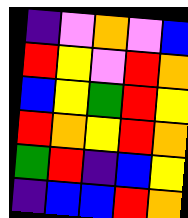[["indigo", "violet", "orange", "violet", "blue"], ["red", "yellow", "violet", "red", "orange"], ["blue", "yellow", "green", "red", "yellow"], ["red", "orange", "yellow", "red", "orange"], ["green", "red", "indigo", "blue", "yellow"], ["indigo", "blue", "blue", "red", "orange"]]